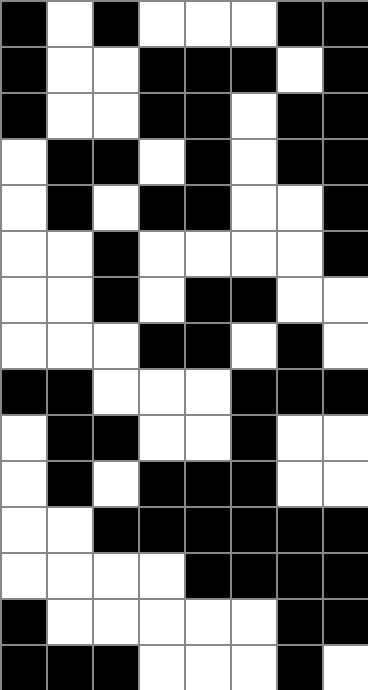[["black", "white", "black", "white", "white", "white", "black", "black"], ["black", "white", "white", "black", "black", "black", "white", "black"], ["black", "white", "white", "black", "black", "white", "black", "black"], ["white", "black", "black", "white", "black", "white", "black", "black"], ["white", "black", "white", "black", "black", "white", "white", "black"], ["white", "white", "black", "white", "white", "white", "white", "black"], ["white", "white", "black", "white", "black", "black", "white", "white"], ["white", "white", "white", "black", "black", "white", "black", "white"], ["black", "black", "white", "white", "white", "black", "black", "black"], ["white", "black", "black", "white", "white", "black", "white", "white"], ["white", "black", "white", "black", "black", "black", "white", "white"], ["white", "white", "black", "black", "black", "black", "black", "black"], ["white", "white", "white", "white", "black", "black", "black", "black"], ["black", "white", "white", "white", "white", "white", "black", "black"], ["black", "black", "black", "white", "white", "white", "black", "white"]]